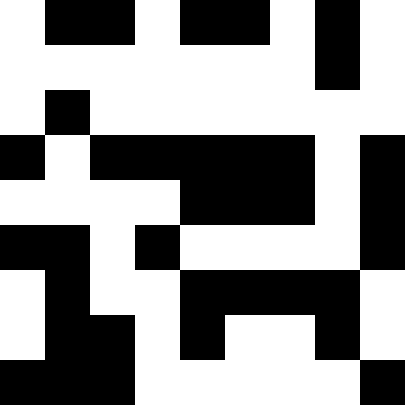[["white", "black", "black", "white", "black", "black", "white", "black", "white"], ["white", "white", "white", "white", "white", "white", "white", "black", "white"], ["white", "black", "white", "white", "white", "white", "white", "white", "white"], ["black", "white", "black", "black", "black", "black", "black", "white", "black"], ["white", "white", "white", "white", "black", "black", "black", "white", "black"], ["black", "black", "white", "black", "white", "white", "white", "white", "black"], ["white", "black", "white", "white", "black", "black", "black", "black", "white"], ["white", "black", "black", "white", "black", "white", "white", "black", "white"], ["black", "black", "black", "white", "white", "white", "white", "white", "black"]]